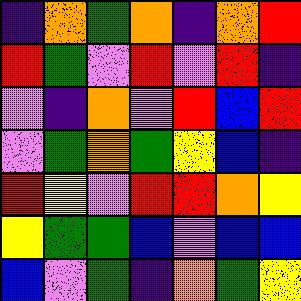[["indigo", "orange", "green", "orange", "indigo", "orange", "red"], ["red", "green", "violet", "red", "violet", "red", "indigo"], ["violet", "indigo", "orange", "violet", "red", "blue", "red"], ["violet", "green", "orange", "green", "yellow", "blue", "indigo"], ["red", "yellow", "violet", "red", "red", "orange", "yellow"], ["yellow", "green", "green", "blue", "violet", "blue", "blue"], ["blue", "violet", "green", "indigo", "orange", "green", "yellow"]]